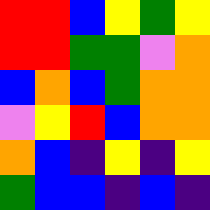[["red", "red", "blue", "yellow", "green", "yellow"], ["red", "red", "green", "green", "violet", "orange"], ["blue", "orange", "blue", "green", "orange", "orange"], ["violet", "yellow", "red", "blue", "orange", "orange"], ["orange", "blue", "indigo", "yellow", "indigo", "yellow"], ["green", "blue", "blue", "indigo", "blue", "indigo"]]